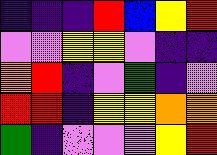[["indigo", "indigo", "indigo", "red", "blue", "yellow", "red"], ["violet", "violet", "yellow", "yellow", "violet", "indigo", "indigo"], ["orange", "red", "indigo", "violet", "green", "indigo", "violet"], ["red", "red", "indigo", "yellow", "yellow", "orange", "orange"], ["green", "indigo", "violet", "violet", "violet", "yellow", "red"]]